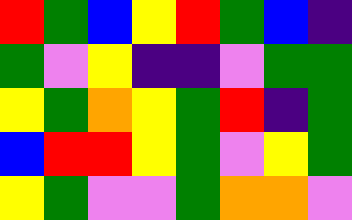[["red", "green", "blue", "yellow", "red", "green", "blue", "indigo"], ["green", "violet", "yellow", "indigo", "indigo", "violet", "green", "green"], ["yellow", "green", "orange", "yellow", "green", "red", "indigo", "green"], ["blue", "red", "red", "yellow", "green", "violet", "yellow", "green"], ["yellow", "green", "violet", "violet", "green", "orange", "orange", "violet"]]